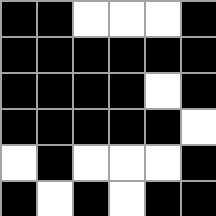[["black", "black", "white", "white", "white", "black"], ["black", "black", "black", "black", "black", "black"], ["black", "black", "black", "black", "white", "black"], ["black", "black", "black", "black", "black", "white"], ["white", "black", "white", "white", "white", "black"], ["black", "white", "black", "white", "black", "black"]]